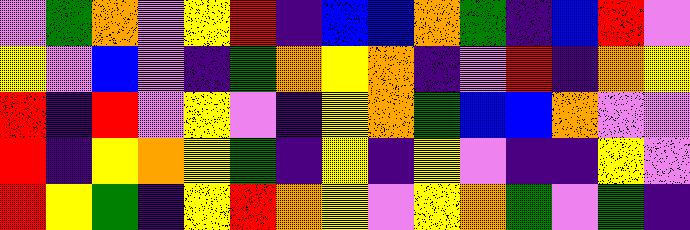[["violet", "green", "orange", "violet", "yellow", "red", "indigo", "blue", "blue", "orange", "green", "indigo", "blue", "red", "violet"], ["yellow", "violet", "blue", "violet", "indigo", "green", "orange", "yellow", "orange", "indigo", "violet", "red", "indigo", "orange", "yellow"], ["red", "indigo", "red", "violet", "yellow", "violet", "indigo", "yellow", "orange", "green", "blue", "blue", "orange", "violet", "violet"], ["red", "indigo", "yellow", "orange", "yellow", "green", "indigo", "yellow", "indigo", "yellow", "violet", "indigo", "indigo", "yellow", "violet"], ["red", "yellow", "green", "indigo", "yellow", "red", "orange", "yellow", "violet", "yellow", "orange", "green", "violet", "green", "indigo"]]